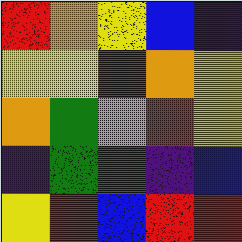[["red", "orange", "yellow", "blue", "indigo"], ["yellow", "yellow", "red", "orange", "yellow"], ["orange", "green", "violet", "red", "yellow"], ["indigo", "green", "green", "indigo", "blue"], ["yellow", "red", "blue", "red", "red"]]